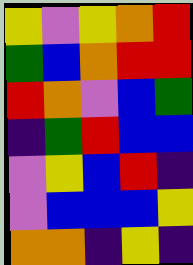[["yellow", "violet", "yellow", "orange", "red"], ["green", "blue", "orange", "red", "red"], ["red", "orange", "violet", "blue", "green"], ["indigo", "green", "red", "blue", "blue"], ["violet", "yellow", "blue", "red", "indigo"], ["violet", "blue", "blue", "blue", "yellow"], ["orange", "orange", "indigo", "yellow", "indigo"]]